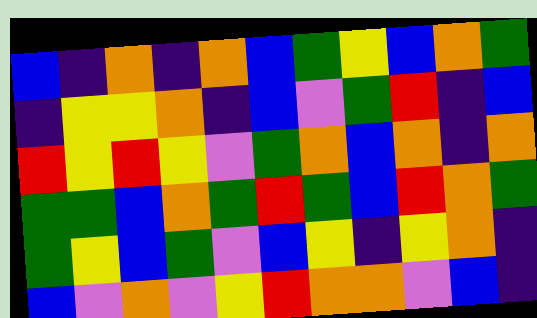[["blue", "indigo", "orange", "indigo", "orange", "blue", "green", "yellow", "blue", "orange", "green"], ["indigo", "yellow", "yellow", "orange", "indigo", "blue", "violet", "green", "red", "indigo", "blue"], ["red", "yellow", "red", "yellow", "violet", "green", "orange", "blue", "orange", "indigo", "orange"], ["green", "green", "blue", "orange", "green", "red", "green", "blue", "red", "orange", "green"], ["green", "yellow", "blue", "green", "violet", "blue", "yellow", "indigo", "yellow", "orange", "indigo"], ["blue", "violet", "orange", "violet", "yellow", "red", "orange", "orange", "violet", "blue", "indigo"]]